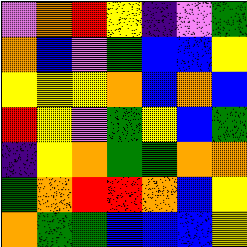[["violet", "orange", "red", "yellow", "indigo", "violet", "green"], ["orange", "blue", "violet", "green", "blue", "blue", "yellow"], ["yellow", "yellow", "yellow", "orange", "blue", "orange", "blue"], ["red", "yellow", "violet", "green", "yellow", "blue", "green"], ["indigo", "yellow", "orange", "green", "green", "orange", "orange"], ["green", "orange", "red", "red", "orange", "blue", "yellow"], ["orange", "green", "green", "blue", "blue", "blue", "yellow"]]